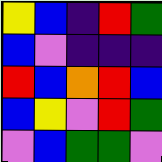[["yellow", "blue", "indigo", "red", "green"], ["blue", "violet", "indigo", "indigo", "indigo"], ["red", "blue", "orange", "red", "blue"], ["blue", "yellow", "violet", "red", "green"], ["violet", "blue", "green", "green", "violet"]]